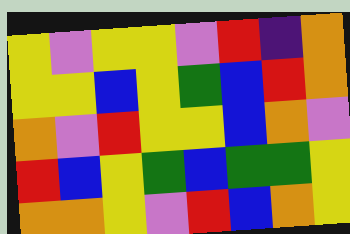[["yellow", "violet", "yellow", "yellow", "violet", "red", "indigo", "orange"], ["yellow", "yellow", "blue", "yellow", "green", "blue", "red", "orange"], ["orange", "violet", "red", "yellow", "yellow", "blue", "orange", "violet"], ["red", "blue", "yellow", "green", "blue", "green", "green", "yellow"], ["orange", "orange", "yellow", "violet", "red", "blue", "orange", "yellow"]]